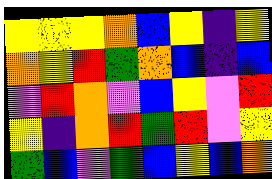[["yellow", "yellow", "yellow", "orange", "blue", "yellow", "indigo", "yellow"], ["orange", "yellow", "red", "green", "orange", "blue", "indigo", "blue"], ["violet", "red", "orange", "violet", "blue", "yellow", "violet", "red"], ["yellow", "indigo", "orange", "red", "green", "red", "violet", "yellow"], ["green", "blue", "violet", "green", "blue", "yellow", "blue", "orange"]]